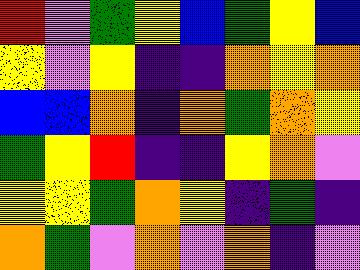[["red", "violet", "green", "yellow", "blue", "green", "yellow", "blue"], ["yellow", "violet", "yellow", "indigo", "indigo", "orange", "yellow", "orange"], ["blue", "blue", "orange", "indigo", "orange", "green", "orange", "yellow"], ["green", "yellow", "red", "indigo", "indigo", "yellow", "orange", "violet"], ["yellow", "yellow", "green", "orange", "yellow", "indigo", "green", "indigo"], ["orange", "green", "violet", "orange", "violet", "orange", "indigo", "violet"]]